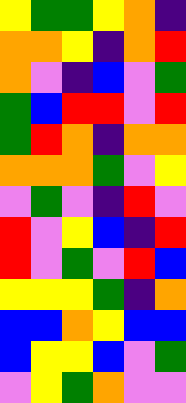[["yellow", "green", "green", "yellow", "orange", "indigo"], ["orange", "orange", "yellow", "indigo", "orange", "red"], ["orange", "violet", "indigo", "blue", "violet", "green"], ["green", "blue", "red", "red", "violet", "red"], ["green", "red", "orange", "indigo", "orange", "orange"], ["orange", "orange", "orange", "green", "violet", "yellow"], ["violet", "green", "violet", "indigo", "red", "violet"], ["red", "violet", "yellow", "blue", "indigo", "red"], ["red", "violet", "green", "violet", "red", "blue"], ["yellow", "yellow", "yellow", "green", "indigo", "orange"], ["blue", "blue", "orange", "yellow", "blue", "blue"], ["blue", "yellow", "yellow", "blue", "violet", "green"], ["violet", "yellow", "green", "orange", "violet", "violet"]]